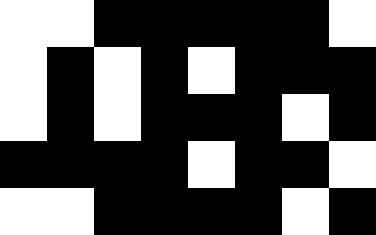[["white", "white", "black", "black", "black", "black", "black", "white"], ["white", "black", "white", "black", "white", "black", "black", "black"], ["white", "black", "white", "black", "black", "black", "white", "black"], ["black", "black", "black", "black", "white", "black", "black", "white"], ["white", "white", "black", "black", "black", "black", "white", "black"]]